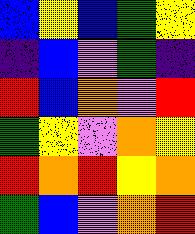[["blue", "yellow", "blue", "green", "yellow"], ["indigo", "blue", "violet", "green", "indigo"], ["red", "blue", "orange", "violet", "red"], ["green", "yellow", "violet", "orange", "yellow"], ["red", "orange", "red", "yellow", "orange"], ["green", "blue", "violet", "orange", "red"]]